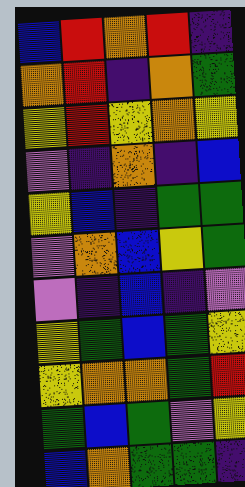[["blue", "red", "orange", "red", "indigo"], ["orange", "red", "indigo", "orange", "green"], ["yellow", "red", "yellow", "orange", "yellow"], ["violet", "indigo", "orange", "indigo", "blue"], ["yellow", "blue", "indigo", "green", "green"], ["violet", "orange", "blue", "yellow", "green"], ["violet", "indigo", "blue", "indigo", "violet"], ["yellow", "green", "blue", "green", "yellow"], ["yellow", "orange", "orange", "green", "red"], ["green", "blue", "green", "violet", "yellow"], ["blue", "orange", "green", "green", "indigo"]]